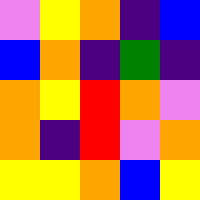[["violet", "yellow", "orange", "indigo", "blue"], ["blue", "orange", "indigo", "green", "indigo"], ["orange", "yellow", "red", "orange", "violet"], ["orange", "indigo", "red", "violet", "orange"], ["yellow", "yellow", "orange", "blue", "yellow"]]